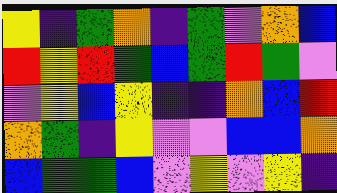[["yellow", "indigo", "green", "orange", "indigo", "green", "violet", "orange", "blue"], ["red", "yellow", "red", "green", "blue", "green", "red", "green", "violet"], ["violet", "yellow", "blue", "yellow", "indigo", "indigo", "orange", "blue", "red"], ["orange", "green", "indigo", "yellow", "violet", "violet", "blue", "blue", "orange"], ["blue", "green", "green", "blue", "violet", "yellow", "violet", "yellow", "indigo"]]